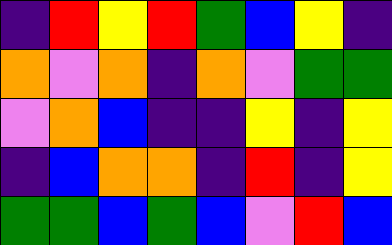[["indigo", "red", "yellow", "red", "green", "blue", "yellow", "indigo"], ["orange", "violet", "orange", "indigo", "orange", "violet", "green", "green"], ["violet", "orange", "blue", "indigo", "indigo", "yellow", "indigo", "yellow"], ["indigo", "blue", "orange", "orange", "indigo", "red", "indigo", "yellow"], ["green", "green", "blue", "green", "blue", "violet", "red", "blue"]]